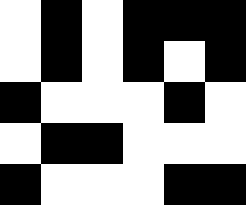[["white", "black", "white", "black", "black", "black"], ["white", "black", "white", "black", "white", "black"], ["black", "white", "white", "white", "black", "white"], ["white", "black", "black", "white", "white", "white"], ["black", "white", "white", "white", "black", "black"]]